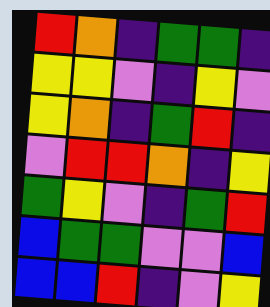[["red", "orange", "indigo", "green", "green", "indigo"], ["yellow", "yellow", "violet", "indigo", "yellow", "violet"], ["yellow", "orange", "indigo", "green", "red", "indigo"], ["violet", "red", "red", "orange", "indigo", "yellow"], ["green", "yellow", "violet", "indigo", "green", "red"], ["blue", "green", "green", "violet", "violet", "blue"], ["blue", "blue", "red", "indigo", "violet", "yellow"]]